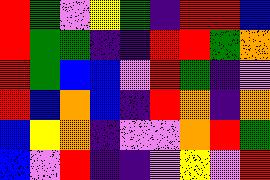[["red", "green", "violet", "yellow", "green", "indigo", "red", "red", "blue"], ["red", "green", "green", "indigo", "indigo", "red", "red", "green", "orange"], ["red", "green", "blue", "blue", "violet", "red", "green", "indigo", "violet"], ["red", "blue", "orange", "blue", "indigo", "red", "orange", "indigo", "orange"], ["blue", "yellow", "orange", "indigo", "violet", "violet", "orange", "red", "green"], ["blue", "violet", "red", "indigo", "indigo", "violet", "yellow", "violet", "red"]]